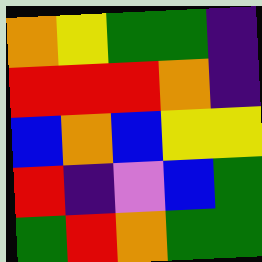[["orange", "yellow", "green", "green", "indigo"], ["red", "red", "red", "orange", "indigo"], ["blue", "orange", "blue", "yellow", "yellow"], ["red", "indigo", "violet", "blue", "green"], ["green", "red", "orange", "green", "green"]]